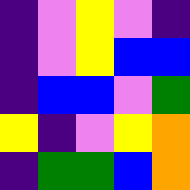[["indigo", "violet", "yellow", "violet", "indigo"], ["indigo", "violet", "yellow", "blue", "blue"], ["indigo", "blue", "blue", "violet", "green"], ["yellow", "indigo", "violet", "yellow", "orange"], ["indigo", "green", "green", "blue", "orange"]]